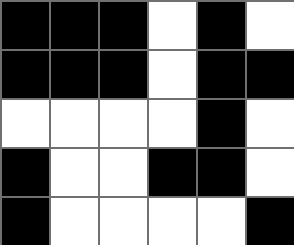[["black", "black", "black", "white", "black", "white"], ["black", "black", "black", "white", "black", "black"], ["white", "white", "white", "white", "black", "white"], ["black", "white", "white", "black", "black", "white"], ["black", "white", "white", "white", "white", "black"]]